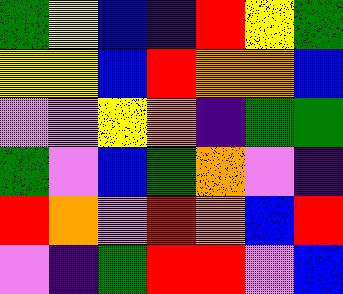[["green", "yellow", "blue", "indigo", "red", "yellow", "green"], ["yellow", "yellow", "blue", "red", "orange", "orange", "blue"], ["violet", "violet", "yellow", "orange", "indigo", "green", "green"], ["green", "violet", "blue", "green", "orange", "violet", "indigo"], ["red", "orange", "violet", "red", "orange", "blue", "red"], ["violet", "indigo", "green", "red", "red", "violet", "blue"]]